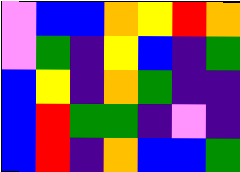[["violet", "blue", "blue", "orange", "yellow", "red", "orange"], ["violet", "green", "indigo", "yellow", "blue", "indigo", "green"], ["blue", "yellow", "indigo", "orange", "green", "indigo", "indigo"], ["blue", "red", "green", "green", "indigo", "violet", "indigo"], ["blue", "red", "indigo", "orange", "blue", "blue", "green"]]